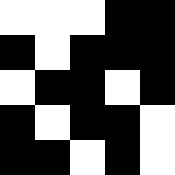[["white", "white", "white", "black", "black"], ["black", "white", "black", "black", "black"], ["white", "black", "black", "white", "black"], ["black", "white", "black", "black", "white"], ["black", "black", "white", "black", "white"]]